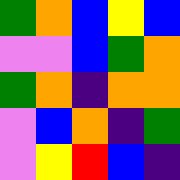[["green", "orange", "blue", "yellow", "blue"], ["violet", "violet", "blue", "green", "orange"], ["green", "orange", "indigo", "orange", "orange"], ["violet", "blue", "orange", "indigo", "green"], ["violet", "yellow", "red", "blue", "indigo"]]